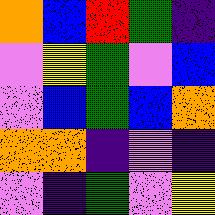[["orange", "blue", "red", "green", "indigo"], ["violet", "yellow", "green", "violet", "blue"], ["violet", "blue", "green", "blue", "orange"], ["orange", "orange", "indigo", "violet", "indigo"], ["violet", "indigo", "green", "violet", "yellow"]]